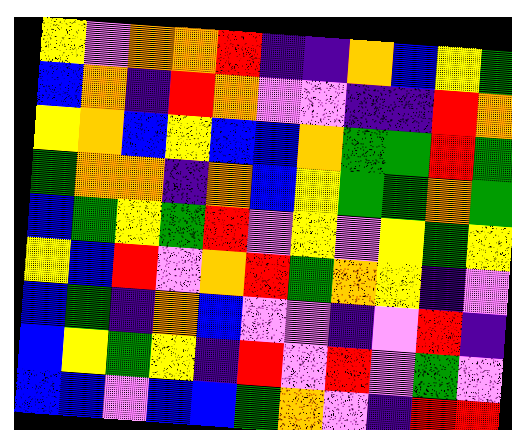[["yellow", "violet", "orange", "orange", "red", "indigo", "indigo", "orange", "blue", "yellow", "green"], ["blue", "orange", "indigo", "red", "orange", "violet", "violet", "indigo", "indigo", "red", "orange"], ["yellow", "orange", "blue", "yellow", "blue", "blue", "orange", "green", "green", "red", "green"], ["green", "orange", "orange", "indigo", "orange", "blue", "yellow", "green", "green", "orange", "green"], ["blue", "green", "yellow", "green", "red", "violet", "yellow", "violet", "yellow", "green", "yellow"], ["yellow", "blue", "red", "violet", "orange", "red", "green", "orange", "yellow", "indigo", "violet"], ["blue", "green", "indigo", "orange", "blue", "violet", "violet", "indigo", "violet", "red", "indigo"], ["blue", "yellow", "green", "yellow", "indigo", "red", "violet", "red", "violet", "green", "violet"], ["blue", "blue", "violet", "blue", "blue", "green", "orange", "violet", "indigo", "red", "red"]]